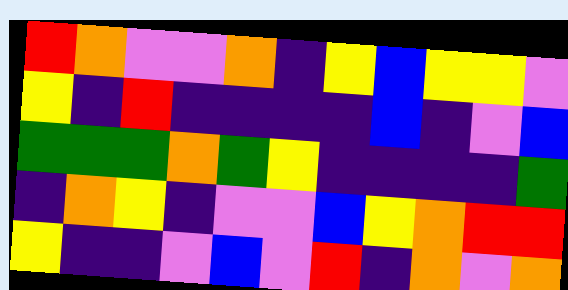[["red", "orange", "violet", "violet", "orange", "indigo", "yellow", "blue", "yellow", "yellow", "violet"], ["yellow", "indigo", "red", "indigo", "indigo", "indigo", "indigo", "blue", "indigo", "violet", "blue"], ["green", "green", "green", "orange", "green", "yellow", "indigo", "indigo", "indigo", "indigo", "green"], ["indigo", "orange", "yellow", "indigo", "violet", "violet", "blue", "yellow", "orange", "red", "red"], ["yellow", "indigo", "indigo", "violet", "blue", "violet", "red", "indigo", "orange", "violet", "orange"]]